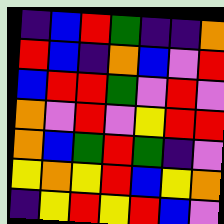[["indigo", "blue", "red", "green", "indigo", "indigo", "orange"], ["red", "blue", "indigo", "orange", "blue", "violet", "red"], ["blue", "red", "red", "green", "violet", "red", "violet"], ["orange", "violet", "red", "violet", "yellow", "red", "red"], ["orange", "blue", "green", "red", "green", "indigo", "violet"], ["yellow", "orange", "yellow", "red", "blue", "yellow", "orange"], ["indigo", "yellow", "red", "yellow", "red", "blue", "violet"]]